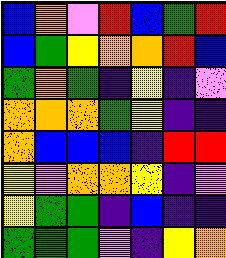[["blue", "orange", "violet", "red", "blue", "green", "red"], ["blue", "green", "yellow", "orange", "orange", "red", "blue"], ["green", "orange", "green", "indigo", "yellow", "indigo", "violet"], ["orange", "orange", "orange", "green", "yellow", "indigo", "indigo"], ["orange", "blue", "blue", "blue", "indigo", "red", "red"], ["yellow", "violet", "orange", "orange", "yellow", "indigo", "violet"], ["yellow", "green", "green", "indigo", "blue", "indigo", "indigo"], ["green", "green", "green", "violet", "indigo", "yellow", "orange"]]